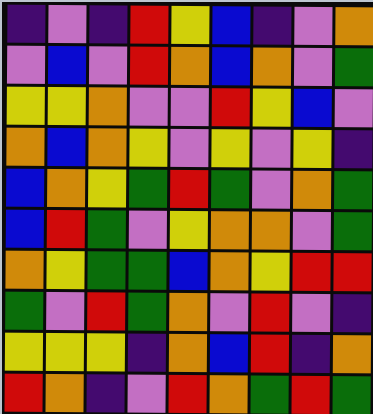[["indigo", "violet", "indigo", "red", "yellow", "blue", "indigo", "violet", "orange"], ["violet", "blue", "violet", "red", "orange", "blue", "orange", "violet", "green"], ["yellow", "yellow", "orange", "violet", "violet", "red", "yellow", "blue", "violet"], ["orange", "blue", "orange", "yellow", "violet", "yellow", "violet", "yellow", "indigo"], ["blue", "orange", "yellow", "green", "red", "green", "violet", "orange", "green"], ["blue", "red", "green", "violet", "yellow", "orange", "orange", "violet", "green"], ["orange", "yellow", "green", "green", "blue", "orange", "yellow", "red", "red"], ["green", "violet", "red", "green", "orange", "violet", "red", "violet", "indigo"], ["yellow", "yellow", "yellow", "indigo", "orange", "blue", "red", "indigo", "orange"], ["red", "orange", "indigo", "violet", "red", "orange", "green", "red", "green"]]